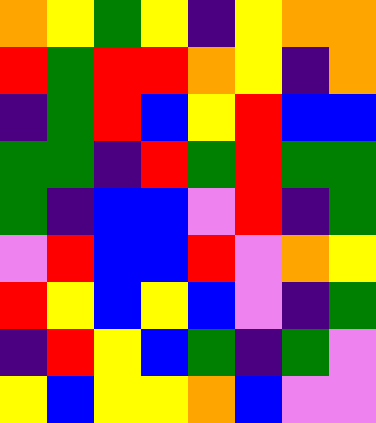[["orange", "yellow", "green", "yellow", "indigo", "yellow", "orange", "orange"], ["red", "green", "red", "red", "orange", "yellow", "indigo", "orange"], ["indigo", "green", "red", "blue", "yellow", "red", "blue", "blue"], ["green", "green", "indigo", "red", "green", "red", "green", "green"], ["green", "indigo", "blue", "blue", "violet", "red", "indigo", "green"], ["violet", "red", "blue", "blue", "red", "violet", "orange", "yellow"], ["red", "yellow", "blue", "yellow", "blue", "violet", "indigo", "green"], ["indigo", "red", "yellow", "blue", "green", "indigo", "green", "violet"], ["yellow", "blue", "yellow", "yellow", "orange", "blue", "violet", "violet"]]